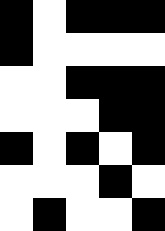[["black", "white", "black", "black", "black"], ["black", "white", "white", "white", "white"], ["white", "white", "black", "black", "black"], ["white", "white", "white", "black", "black"], ["black", "white", "black", "white", "black"], ["white", "white", "white", "black", "white"], ["white", "black", "white", "white", "black"]]